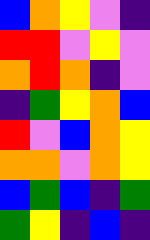[["blue", "orange", "yellow", "violet", "indigo"], ["red", "red", "violet", "yellow", "violet"], ["orange", "red", "orange", "indigo", "violet"], ["indigo", "green", "yellow", "orange", "blue"], ["red", "violet", "blue", "orange", "yellow"], ["orange", "orange", "violet", "orange", "yellow"], ["blue", "green", "blue", "indigo", "green"], ["green", "yellow", "indigo", "blue", "indigo"]]